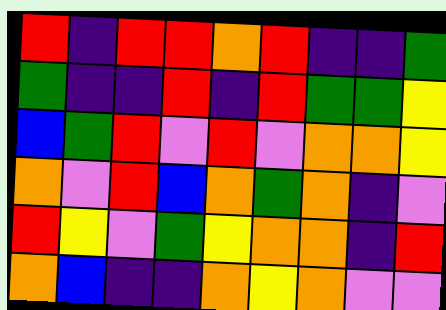[["red", "indigo", "red", "red", "orange", "red", "indigo", "indigo", "green"], ["green", "indigo", "indigo", "red", "indigo", "red", "green", "green", "yellow"], ["blue", "green", "red", "violet", "red", "violet", "orange", "orange", "yellow"], ["orange", "violet", "red", "blue", "orange", "green", "orange", "indigo", "violet"], ["red", "yellow", "violet", "green", "yellow", "orange", "orange", "indigo", "red"], ["orange", "blue", "indigo", "indigo", "orange", "yellow", "orange", "violet", "violet"]]